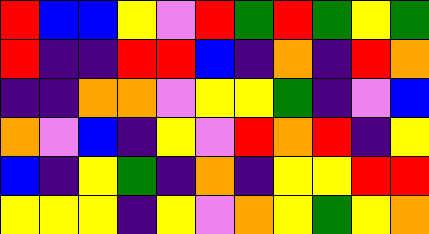[["red", "blue", "blue", "yellow", "violet", "red", "green", "red", "green", "yellow", "green"], ["red", "indigo", "indigo", "red", "red", "blue", "indigo", "orange", "indigo", "red", "orange"], ["indigo", "indigo", "orange", "orange", "violet", "yellow", "yellow", "green", "indigo", "violet", "blue"], ["orange", "violet", "blue", "indigo", "yellow", "violet", "red", "orange", "red", "indigo", "yellow"], ["blue", "indigo", "yellow", "green", "indigo", "orange", "indigo", "yellow", "yellow", "red", "red"], ["yellow", "yellow", "yellow", "indigo", "yellow", "violet", "orange", "yellow", "green", "yellow", "orange"]]